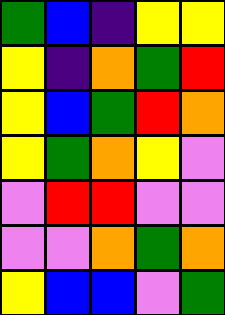[["green", "blue", "indigo", "yellow", "yellow"], ["yellow", "indigo", "orange", "green", "red"], ["yellow", "blue", "green", "red", "orange"], ["yellow", "green", "orange", "yellow", "violet"], ["violet", "red", "red", "violet", "violet"], ["violet", "violet", "orange", "green", "orange"], ["yellow", "blue", "blue", "violet", "green"]]